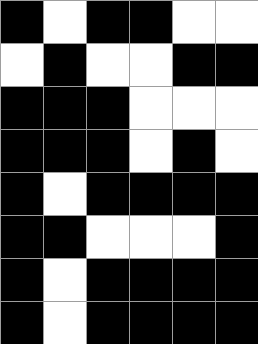[["black", "white", "black", "black", "white", "white"], ["white", "black", "white", "white", "black", "black"], ["black", "black", "black", "white", "white", "white"], ["black", "black", "black", "white", "black", "white"], ["black", "white", "black", "black", "black", "black"], ["black", "black", "white", "white", "white", "black"], ["black", "white", "black", "black", "black", "black"], ["black", "white", "black", "black", "black", "black"]]